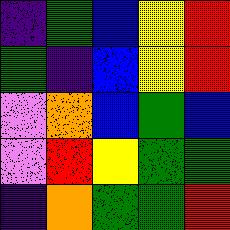[["indigo", "green", "blue", "yellow", "red"], ["green", "indigo", "blue", "yellow", "red"], ["violet", "orange", "blue", "green", "blue"], ["violet", "red", "yellow", "green", "green"], ["indigo", "orange", "green", "green", "red"]]